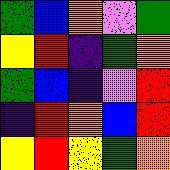[["green", "blue", "orange", "violet", "green"], ["yellow", "red", "indigo", "green", "orange"], ["green", "blue", "indigo", "violet", "red"], ["indigo", "red", "orange", "blue", "red"], ["yellow", "red", "yellow", "green", "orange"]]